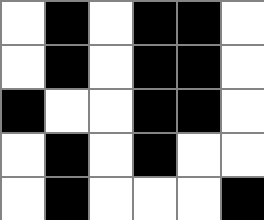[["white", "black", "white", "black", "black", "white"], ["white", "black", "white", "black", "black", "white"], ["black", "white", "white", "black", "black", "white"], ["white", "black", "white", "black", "white", "white"], ["white", "black", "white", "white", "white", "black"]]